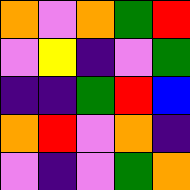[["orange", "violet", "orange", "green", "red"], ["violet", "yellow", "indigo", "violet", "green"], ["indigo", "indigo", "green", "red", "blue"], ["orange", "red", "violet", "orange", "indigo"], ["violet", "indigo", "violet", "green", "orange"]]